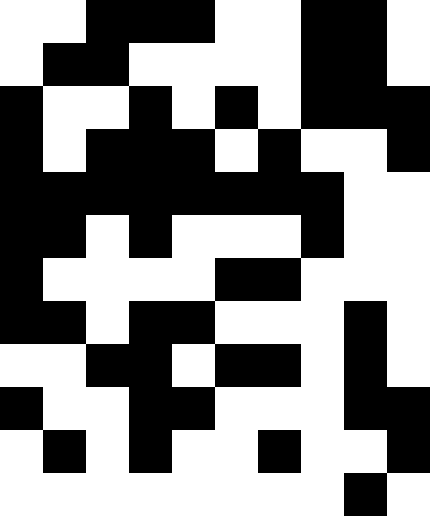[["white", "white", "black", "black", "black", "white", "white", "black", "black", "white"], ["white", "black", "black", "white", "white", "white", "white", "black", "black", "white"], ["black", "white", "white", "black", "white", "black", "white", "black", "black", "black"], ["black", "white", "black", "black", "black", "white", "black", "white", "white", "black"], ["black", "black", "black", "black", "black", "black", "black", "black", "white", "white"], ["black", "black", "white", "black", "white", "white", "white", "black", "white", "white"], ["black", "white", "white", "white", "white", "black", "black", "white", "white", "white"], ["black", "black", "white", "black", "black", "white", "white", "white", "black", "white"], ["white", "white", "black", "black", "white", "black", "black", "white", "black", "white"], ["black", "white", "white", "black", "black", "white", "white", "white", "black", "black"], ["white", "black", "white", "black", "white", "white", "black", "white", "white", "black"], ["white", "white", "white", "white", "white", "white", "white", "white", "black", "white"]]